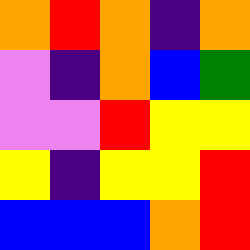[["orange", "red", "orange", "indigo", "orange"], ["violet", "indigo", "orange", "blue", "green"], ["violet", "violet", "red", "yellow", "yellow"], ["yellow", "indigo", "yellow", "yellow", "red"], ["blue", "blue", "blue", "orange", "red"]]